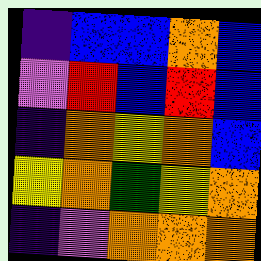[["indigo", "blue", "blue", "orange", "blue"], ["violet", "red", "blue", "red", "blue"], ["indigo", "orange", "yellow", "orange", "blue"], ["yellow", "orange", "green", "yellow", "orange"], ["indigo", "violet", "orange", "orange", "orange"]]